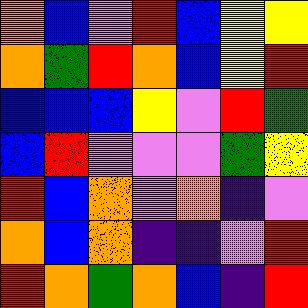[["orange", "blue", "violet", "red", "blue", "yellow", "yellow"], ["orange", "green", "red", "orange", "blue", "yellow", "red"], ["blue", "blue", "blue", "yellow", "violet", "red", "green"], ["blue", "red", "violet", "violet", "violet", "green", "yellow"], ["red", "blue", "orange", "violet", "orange", "indigo", "violet"], ["orange", "blue", "orange", "indigo", "indigo", "violet", "red"], ["red", "orange", "green", "orange", "blue", "indigo", "red"]]